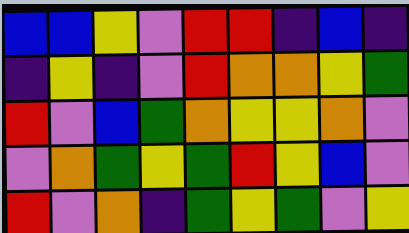[["blue", "blue", "yellow", "violet", "red", "red", "indigo", "blue", "indigo"], ["indigo", "yellow", "indigo", "violet", "red", "orange", "orange", "yellow", "green"], ["red", "violet", "blue", "green", "orange", "yellow", "yellow", "orange", "violet"], ["violet", "orange", "green", "yellow", "green", "red", "yellow", "blue", "violet"], ["red", "violet", "orange", "indigo", "green", "yellow", "green", "violet", "yellow"]]